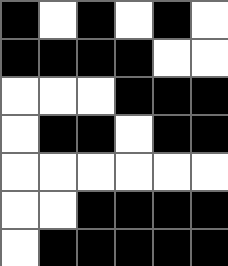[["black", "white", "black", "white", "black", "white"], ["black", "black", "black", "black", "white", "white"], ["white", "white", "white", "black", "black", "black"], ["white", "black", "black", "white", "black", "black"], ["white", "white", "white", "white", "white", "white"], ["white", "white", "black", "black", "black", "black"], ["white", "black", "black", "black", "black", "black"]]